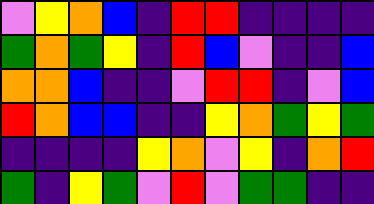[["violet", "yellow", "orange", "blue", "indigo", "red", "red", "indigo", "indigo", "indigo", "indigo"], ["green", "orange", "green", "yellow", "indigo", "red", "blue", "violet", "indigo", "indigo", "blue"], ["orange", "orange", "blue", "indigo", "indigo", "violet", "red", "red", "indigo", "violet", "blue"], ["red", "orange", "blue", "blue", "indigo", "indigo", "yellow", "orange", "green", "yellow", "green"], ["indigo", "indigo", "indigo", "indigo", "yellow", "orange", "violet", "yellow", "indigo", "orange", "red"], ["green", "indigo", "yellow", "green", "violet", "red", "violet", "green", "green", "indigo", "indigo"]]